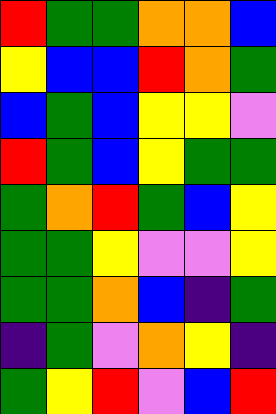[["red", "green", "green", "orange", "orange", "blue"], ["yellow", "blue", "blue", "red", "orange", "green"], ["blue", "green", "blue", "yellow", "yellow", "violet"], ["red", "green", "blue", "yellow", "green", "green"], ["green", "orange", "red", "green", "blue", "yellow"], ["green", "green", "yellow", "violet", "violet", "yellow"], ["green", "green", "orange", "blue", "indigo", "green"], ["indigo", "green", "violet", "orange", "yellow", "indigo"], ["green", "yellow", "red", "violet", "blue", "red"]]